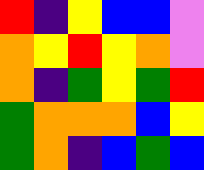[["red", "indigo", "yellow", "blue", "blue", "violet"], ["orange", "yellow", "red", "yellow", "orange", "violet"], ["orange", "indigo", "green", "yellow", "green", "red"], ["green", "orange", "orange", "orange", "blue", "yellow"], ["green", "orange", "indigo", "blue", "green", "blue"]]